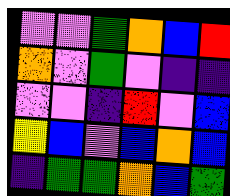[["violet", "violet", "green", "orange", "blue", "red"], ["orange", "violet", "green", "violet", "indigo", "indigo"], ["violet", "violet", "indigo", "red", "violet", "blue"], ["yellow", "blue", "violet", "blue", "orange", "blue"], ["indigo", "green", "green", "orange", "blue", "green"]]